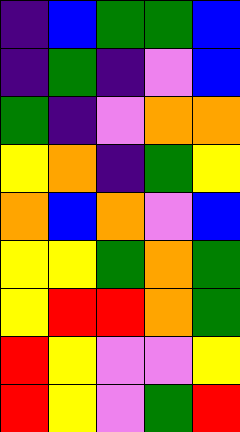[["indigo", "blue", "green", "green", "blue"], ["indigo", "green", "indigo", "violet", "blue"], ["green", "indigo", "violet", "orange", "orange"], ["yellow", "orange", "indigo", "green", "yellow"], ["orange", "blue", "orange", "violet", "blue"], ["yellow", "yellow", "green", "orange", "green"], ["yellow", "red", "red", "orange", "green"], ["red", "yellow", "violet", "violet", "yellow"], ["red", "yellow", "violet", "green", "red"]]